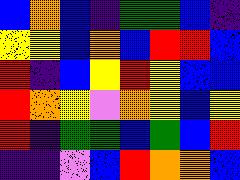[["blue", "orange", "blue", "indigo", "green", "green", "blue", "indigo"], ["yellow", "yellow", "blue", "orange", "blue", "red", "red", "blue"], ["red", "indigo", "blue", "yellow", "red", "yellow", "blue", "blue"], ["red", "orange", "yellow", "violet", "orange", "yellow", "blue", "yellow"], ["red", "indigo", "green", "green", "blue", "green", "blue", "red"], ["indigo", "indigo", "violet", "blue", "red", "orange", "orange", "blue"]]